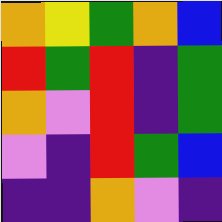[["orange", "yellow", "green", "orange", "blue"], ["red", "green", "red", "indigo", "green"], ["orange", "violet", "red", "indigo", "green"], ["violet", "indigo", "red", "green", "blue"], ["indigo", "indigo", "orange", "violet", "indigo"]]